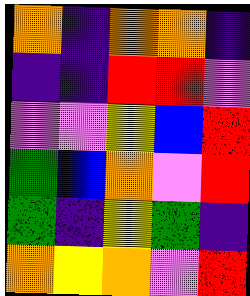[["orange", "indigo", "orange", "orange", "indigo"], ["indigo", "indigo", "red", "red", "violet"], ["violet", "violet", "yellow", "blue", "red"], ["green", "blue", "orange", "violet", "red"], ["green", "indigo", "yellow", "green", "indigo"], ["orange", "yellow", "orange", "violet", "red"]]